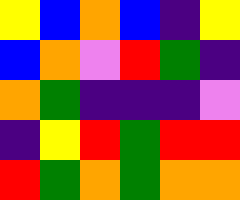[["yellow", "blue", "orange", "blue", "indigo", "yellow"], ["blue", "orange", "violet", "red", "green", "indigo"], ["orange", "green", "indigo", "indigo", "indigo", "violet"], ["indigo", "yellow", "red", "green", "red", "red"], ["red", "green", "orange", "green", "orange", "orange"]]